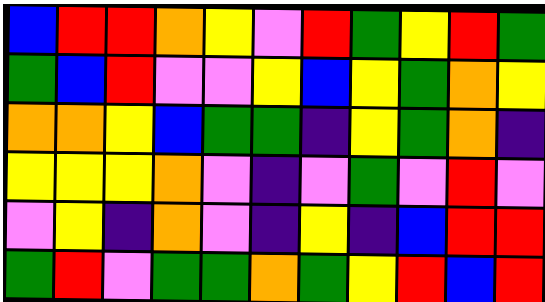[["blue", "red", "red", "orange", "yellow", "violet", "red", "green", "yellow", "red", "green"], ["green", "blue", "red", "violet", "violet", "yellow", "blue", "yellow", "green", "orange", "yellow"], ["orange", "orange", "yellow", "blue", "green", "green", "indigo", "yellow", "green", "orange", "indigo"], ["yellow", "yellow", "yellow", "orange", "violet", "indigo", "violet", "green", "violet", "red", "violet"], ["violet", "yellow", "indigo", "orange", "violet", "indigo", "yellow", "indigo", "blue", "red", "red"], ["green", "red", "violet", "green", "green", "orange", "green", "yellow", "red", "blue", "red"]]